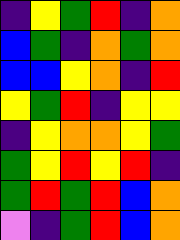[["indigo", "yellow", "green", "red", "indigo", "orange"], ["blue", "green", "indigo", "orange", "green", "orange"], ["blue", "blue", "yellow", "orange", "indigo", "red"], ["yellow", "green", "red", "indigo", "yellow", "yellow"], ["indigo", "yellow", "orange", "orange", "yellow", "green"], ["green", "yellow", "red", "yellow", "red", "indigo"], ["green", "red", "green", "red", "blue", "orange"], ["violet", "indigo", "green", "red", "blue", "orange"]]